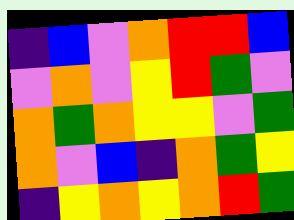[["indigo", "blue", "violet", "orange", "red", "red", "blue"], ["violet", "orange", "violet", "yellow", "red", "green", "violet"], ["orange", "green", "orange", "yellow", "yellow", "violet", "green"], ["orange", "violet", "blue", "indigo", "orange", "green", "yellow"], ["indigo", "yellow", "orange", "yellow", "orange", "red", "green"]]